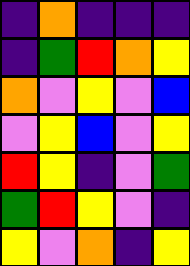[["indigo", "orange", "indigo", "indigo", "indigo"], ["indigo", "green", "red", "orange", "yellow"], ["orange", "violet", "yellow", "violet", "blue"], ["violet", "yellow", "blue", "violet", "yellow"], ["red", "yellow", "indigo", "violet", "green"], ["green", "red", "yellow", "violet", "indigo"], ["yellow", "violet", "orange", "indigo", "yellow"]]